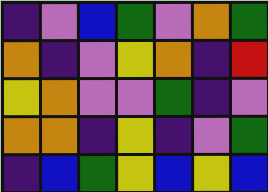[["indigo", "violet", "blue", "green", "violet", "orange", "green"], ["orange", "indigo", "violet", "yellow", "orange", "indigo", "red"], ["yellow", "orange", "violet", "violet", "green", "indigo", "violet"], ["orange", "orange", "indigo", "yellow", "indigo", "violet", "green"], ["indigo", "blue", "green", "yellow", "blue", "yellow", "blue"]]